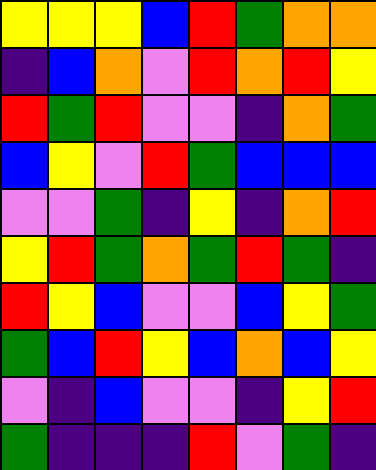[["yellow", "yellow", "yellow", "blue", "red", "green", "orange", "orange"], ["indigo", "blue", "orange", "violet", "red", "orange", "red", "yellow"], ["red", "green", "red", "violet", "violet", "indigo", "orange", "green"], ["blue", "yellow", "violet", "red", "green", "blue", "blue", "blue"], ["violet", "violet", "green", "indigo", "yellow", "indigo", "orange", "red"], ["yellow", "red", "green", "orange", "green", "red", "green", "indigo"], ["red", "yellow", "blue", "violet", "violet", "blue", "yellow", "green"], ["green", "blue", "red", "yellow", "blue", "orange", "blue", "yellow"], ["violet", "indigo", "blue", "violet", "violet", "indigo", "yellow", "red"], ["green", "indigo", "indigo", "indigo", "red", "violet", "green", "indigo"]]